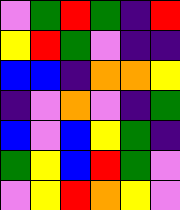[["violet", "green", "red", "green", "indigo", "red"], ["yellow", "red", "green", "violet", "indigo", "indigo"], ["blue", "blue", "indigo", "orange", "orange", "yellow"], ["indigo", "violet", "orange", "violet", "indigo", "green"], ["blue", "violet", "blue", "yellow", "green", "indigo"], ["green", "yellow", "blue", "red", "green", "violet"], ["violet", "yellow", "red", "orange", "yellow", "violet"]]